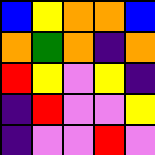[["blue", "yellow", "orange", "orange", "blue"], ["orange", "green", "orange", "indigo", "orange"], ["red", "yellow", "violet", "yellow", "indigo"], ["indigo", "red", "violet", "violet", "yellow"], ["indigo", "violet", "violet", "red", "violet"]]